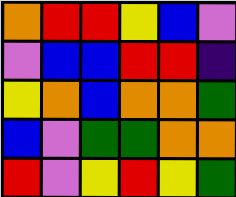[["orange", "red", "red", "yellow", "blue", "violet"], ["violet", "blue", "blue", "red", "red", "indigo"], ["yellow", "orange", "blue", "orange", "orange", "green"], ["blue", "violet", "green", "green", "orange", "orange"], ["red", "violet", "yellow", "red", "yellow", "green"]]